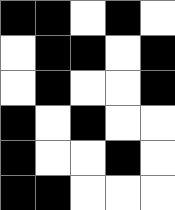[["black", "black", "white", "black", "white"], ["white", "black", "black", "white", "black"], ["white", "black", "white", "white", "black"], ["black", "white", "black", "white", "white"], ["black", "white", "white", "black", "white"], ["black", "black", "white", "white", "white"]]